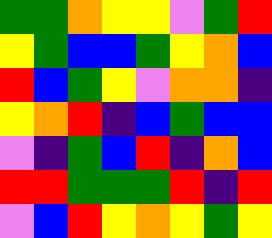[["green", "green", "orange", "yellow", "yellow", "violet", "green", "red"], ["yellow", "green", "blue", "blue", "green", "yellow", "orange", "blue"], ["red", "blue", "green", "yellow", "violet", "orange", "orange", "indigo"], ["yellow", "orange", "red", "indigo", "blue", "green", "blue", "blue"], ["violet", "indigo", "green", "blue", "red", "indigo", "orange", "blue"], ["red", "red", "green", "green", "green", "red", "indigo", "red"], ["violet", "blue", "red", "yellow", "orange", "yellow", "green", "yellow"]]